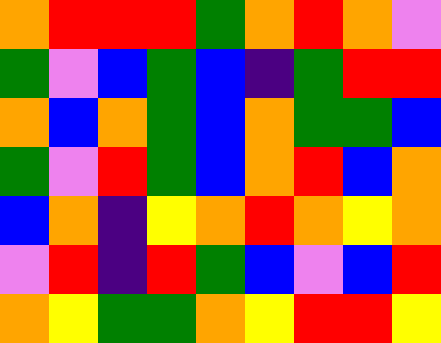[["orange", "red", "red", "red", "green", "orange", "red", "orange", "violet"], ["green", "violet", "blue", "green", "blue", "indigo", "green", "red", "red"], ["orange", "blue", "orange", "green", "blue", "orange", "green", "green", "blue"], ["green", "violet", "red", "green", "blue", "orange", "red", "blue", "orange"], ["blue", "orange", "indigo", "yellow", "orange", "red", "orange", "yellow", "orange"], ["violet", "red", "indigo", "red", "green", "blue", "violet", "blue", "red"], ["orange", "yellow", "green", "green", "orange", "yellow", "red", "red", "yellow"]]